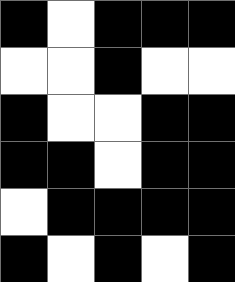[["black", "white", "black", "black", "black"], ["white", "white", "black", "white", "white"], ["black", "white", "white", "black", "black"], ["black", "black", "white", "black", "black"], ["white", "black", "black", "black", "black"], ["black", "white", "black", "white", "black"]]